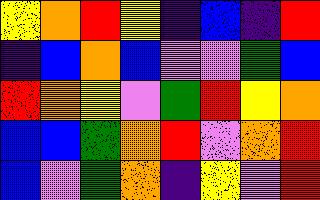[["yellow", "orange", "red", "yellow", "indigo", "blue", "indigo", "red"], ["indigo", "blue", "orange", "blue", "violet", "violet", "green", "blue"], ["red", "orange", "yellow", "violet", "green", "red", "yellow", "orange"], ["blue", "blue", "green", "orange", "red", "violet", "orange", "red"], ["blue", "violet", "green", "orange", "indigo", "yellow", "violet", "red"]]